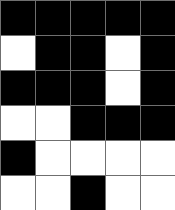[["black", "black", "black", "black", "black"], ["white", "black", "black", "white", "black"], ["black", "black", "black", "white", "black"], ["white", "white", "black", "black", "black"], ["black", "white", "white", "white", "white"], ["white", "white", "black", "white", "white"]]